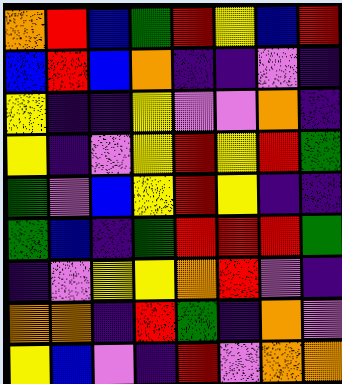[["orange", "red", "blue", "green", "red", "yellow", "blue", "red"], ["blue", "red", "blue", "orange", "indigo", "indigo", "violet", "indigo"], ["yellow", "indigo", "indigo", "yellow", "violet", "violet", "orange", "indigo"], ["yellow", "indigo", "violet", "yellow", "red", "yellow", "red", "green"], ["green", "violet", "blue", "yellow", "red", "yellow", "indigo", "indigo"], ["green", "blue", "indigo", "green", "red", "red", "red", "green"], ["indigo", "violet", "yellow", "yellow", "orange", "red", "violet", "indigo"], ["orange", "orange", "indigo", "red", "green", "indigo", "orange", "violet"], ["yellow", "blue", "violet", "indigo", "red", "violet", "orange", "orange"]]